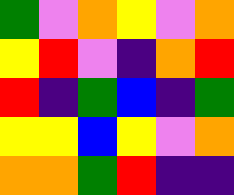[["green", "violet", "orange", "yellow", "violet", "orange"], ["yellow", "red", "violet", "indigo", "orange", "red"], ["red", "indigo", "green", "blue", "indigo", "green"], ["yellow", "yellow", "blue", "yellow", "violet", "orange"], ["orange", "orange", "green", "red", "indigo", "indigo"]]